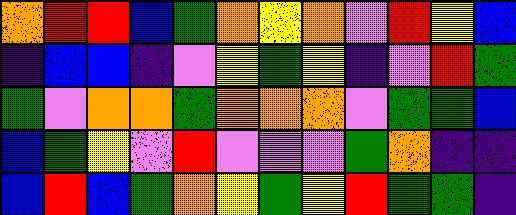[["orange", "red", "red", "blue", "green", "orange", "yellow", "orange", "violet", "red", "yellow", "blue"], ["indigo", "blue", "blue", "indigo", "violet", "yellow", "green", "yellow", "indigo", "violet", "red", "green"], ["green", "violet", "orange", "orange", "green", "orange", "orange", "orange", "violet", "green", "green", "blue"], ["blue", "green", "yellow", "violet", "red", "violet", "violet", "violet", "green", "orange", "indigo", "indigo"], ["blue", "red", "blue", "green", "orange", "yellow", "green", "yellow", "red", "green", "green", "indigo"]]